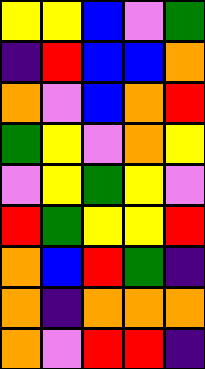[["yellow", "yellow", "blue", "violet", "green"], ["indigo", "red", "blue", "blue", "orange"], ["orange", "violet", "blue", "orange", "red"], ["green", "yellow", "violet", "orange", "yellow"], ["violet", "yellow", "green", "yellow", "violet"], ["red", "green", "yellow", "yellow", "red"], ["orange", "blue", "red", "green", "indigo"], ["orange", "indigo", "orange", "orange", "orange"], ["orange", "violet", "red", "red", "indigo"]]